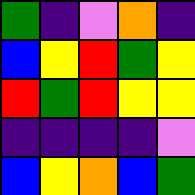[["green", "indigo", "violet", "orange", "indigo"], ["blue", "yellow", "red", "green", "yellow"], ["red", "green", "red", "yellow", "yellow"], ["indigo", "indigo", "indigo", "indigo", "violet"], ["blue", "yellow", "orange", "blue", "green"]]